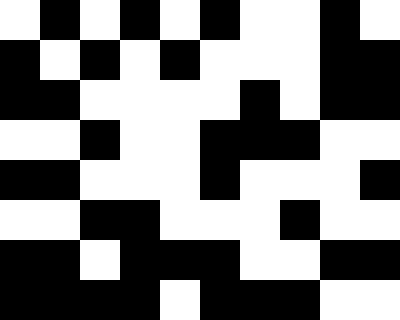[["white", "black", "white", "black", "white", "black", "white", "white", "black", "white"], ["black", "white", "black", "white", "black", "white", "white", "white", "black", "black"], ["black", "black", "white", "white", "white", "white", "black", "white", "black", "black"], ["white", "white", "black", "white", "white", "black", "black", "black", "white", "white"], ["black", "black", "white", "white", "white", "black", "white", "white", "white", "black"], ["white", "white", "black", "black", "white", "white", "white", "black", "white", "white"], ["black", "black", "white", "black", "black", "black", "white", "white", "black", "black"], ["black", "black", "black", "black", "white", "black", "black", "black", "white", "white"]]